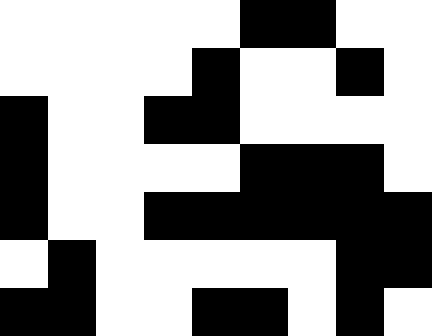[["white", "white", "white", "white", "white", "black", "black", "white", "white"], ["white", "white", "white", "white", "black", "white", "white", "black", "white"], ["black", "white", "white", "black", "black", "white", "white", "white", "white"], ["black", "white", "white", "white", "white", "black", "black", "black", "white"], ["black", "white", "white", "black", "black", "black", "black", "black", "black"], ["white", "black", "white", "white", "white", "white", "white", "black", "black"], ["black", "black", "white", "white", "black", "black", "white", "black", "white"]]